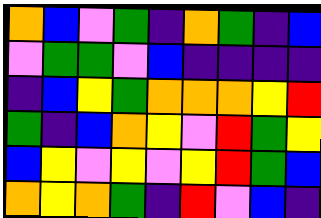[["orange", "blue", "violet", "green", "indigo", "orange", "green", "indigo", "blue"], ["violet", "green", "green", "violet", "blue", "indigo", "indigo", "indigo", "indigo"], ["indigo", "blue", "yellow", "green", "orange", "orange", "orange", "yellow", "red"], ["green", "indigo", "blue", "orange", "yellow", "violet", "red", "green", "yellow"], ["blue", "yellow", "violet", "yellow", "violet", "yellow", "red", "green", "blue"], ["orange", "yellow", "orange", "green", "indigo", "red", "violet", "blue", "indigo"]]